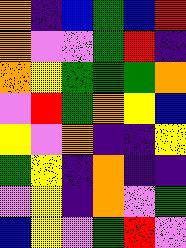[["orange", "indigo", "blue", "green", "blue", "red"], ["orange", "violet", "violet", "green", "red", "indigo"], ["orange", "yellow", "green", "green", "green", "orange"], ["violet", "red", "green", "orange", "yellow", "blue"], ["yellow", "violet", "orange", "indigo", "indigo", "yellow"], ["green", "yellow", "indigo", "orange", "indigo", "indigo"], ["violet", "yellow", "indigo", "orange", "violet", "green"], ["blue", "yellow", "violet", "green", "red", "violet"]]